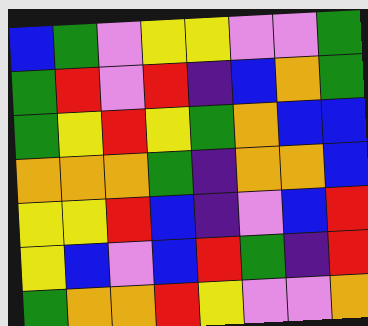[["blue", "green", "violet", "yellow", "yellow", "violet", "violet", "green"], ["green", "red", "violet", "red", "indigo", "blue", "orange", "green"], ["green", "yellow", "red", "yellow", "green", "orange", "blue", "blue"], ["orange", "orange", "orange", "green", "indigo", "orange", "orange", "blue"], ["yellow", "yellow", "red", "blue", "indigo", "violet", "blue", "red"], ["yellow", "blue", "violet", "blue", "red", "green", "indigo", "red"], ["green", "orange", "orange", "red", "yellow", "violet", "violet", "orange"]]